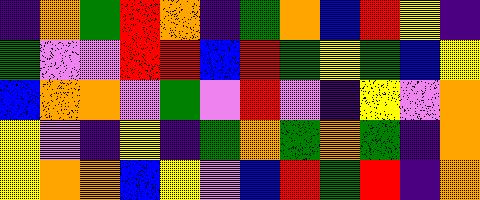[["indigo", "orange", "green", "red", "orange", "indigo", "green", "orange", "blue", "red", "yellow", "indigo"], ["green", "violet", "violet", "red", "red", "blue", "red", "green", "yellow", "green", "blue", "yellow"], ["blue", "orange", "orange", "violet", "green", "violet", "red", "violet", "indigo", "yellow", "violet", "orange"], ["yellow", "violet", "indigo", "yellow", "indigo", "green", "orange", "green", "orange", "green", "indigo", "orange"], ["yellow", "orange", "orange", "blue", "yellow", "violet", "blue", "red", "green", "red", "indigo", "orange"]]